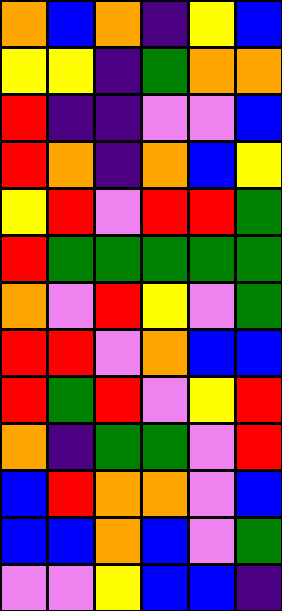[["orange", "blue", "orange", "indigo", "yellow", "blue"], ["yellow", "yellow", "indigo", "green", "orange", "orange"], ["red", "indigo", "indigo", "violet", "violet", "blue"], ["red", "orange", "indigo", "orange", "blue", "yellow"], ["yellow", "red", "violet", "red", "red", "green"], ["red", "green", "green", "green", "green", "green"], ["orange", "violet", "red", "yellow", "violet", "green"], ["red", "red", "violet", "orange", "blue", "blue"], ["red", "green", "red", "violet", "yellow", "red"], ["orange", "indigo", "green", "green", "violet", "red"], ["blue", "red", "orange", "orange", "violet", "blue"], ["blue", "blue", "orange", "blue", "violet", "green"], ["violet", "violet", "yellow", "blue", "blue", "indigo"]]